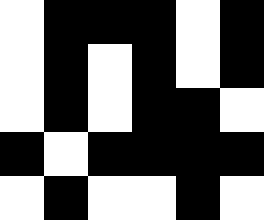[["white", "black", "black", "black", "white", "black"], ["white", "black", "white", "black", "white", "black"], ["white", "black", "white", "black", "black", "white"], ["black", "white", "black", "black", "black", "black"], ["white", "black", "white", "white", "black", "white"]]